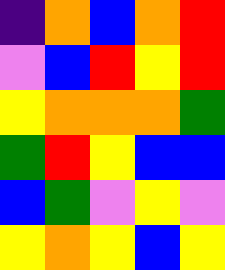[["indigo", "orange", "blue", "orange", "red"], ["violet", "blue", "red", "yellow", "red"], ["yellow", "orange", "orange", "orange", "green"], ["green", "red", "yellow", "blue", "blue"], ["blue", "green", "violet", "yellow", "violet"], ["yellow", "orange", "yellow", "blue", "yellow"]]